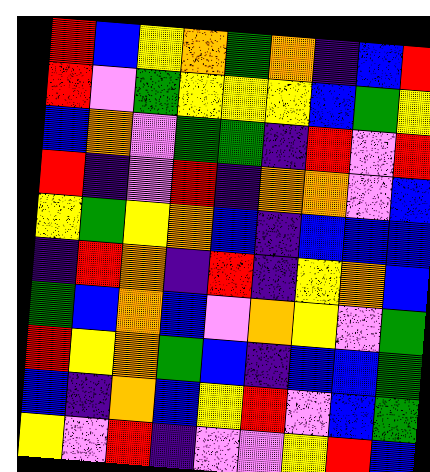[["red", "blue", "yellow", "orange", "green", "orange", "indigo", "blue", "red"], ["red", "violet", "green", "yellow", "yellow", "yellow", "blue", "green", "yellow"], ["blue", "orange", "violet", "green", "green", "indigo", "red", "violet", "red"], ["red", "indigo", "violet", "red", "indigo", "orange", "orange", "violet", "blue"], ["yellow", "green", "yellow", "orange", "blue", "indigo", "blue", "blue", "blue"], ["indigo", "red", "orange", "indigo", "red", "indigo", "yellow", "orange", "blue"], ["green", "blue", "orange", "blue", "violet", "orange", "yellow", "violet", "green"], ["red", "yellow", "orange", "green", "blue", "indigo", "blue", "blue", "green"], ["blue", "indigo", "orange", "blue", "yellow", "red", "violet", "blue", "green"], ["yellow", "violet", "red", "indigo", "violet", "violet", "yellow", "red", "blue"]]